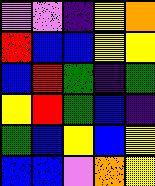[["violet", "violet", "indigo", "yellow", "orange"], ["red", "blue", "blue", "yellow", "yellow"], ["blue", "red", "green", "indigo", "green"], ["yellow", "red", "green", "blue", "indigo"], ["green", "blue", "yellow", "blue", "yellow"], ["blue", "blue", "violet", "orange", "yellow"]]